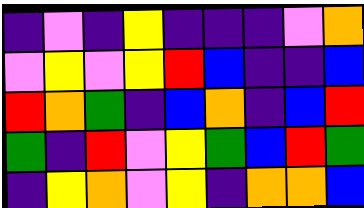[["indigo", "violet", "indigo", "yellow", "indigo", "indigo", "indigo", "violet", "orange"], ["violet", "yellow", "violet", "yellow", "red", "blue", "indigo", "indigo", "blue"], ["red", "orange", "green", "indigo", "blue", "orange", "indigo", "blue", "red"], ["green", "indigo", "red", "violet", "yellow", "green", "blue", "red", "green"], ["indigo", "yellow", "orange", "violet", "yellow", "indigo", "orange", "orange", "blue"]]